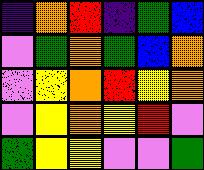[["indigo", "orange", "red", "indigo", "green", "blue"], ["violet", "green", "orange", "green", "blue", "orange"], ["violet", "yellow", "orange", "red", "yellow", "orange"], ["violet", "yellow", "orange", "yellow", "red", "violet"], ["green", "yellow", "yellow", "violet", "violet", "green"]]